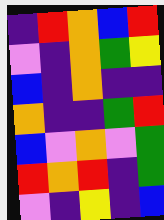[["indigo", "red", "orange", "blue", "red"], ["violet", "indigo", "orange", "green", "yellow"], ["blue", "indigo", "orange", "indigo", "indigo"], ["orange", "indigo", "indigo", "green", "red"], ["blue", "violet", "orange", "violet", "green"], ["red", "orange", "red", "indigo", "green"], ["violet", "indigo", "yellow", "indigo", "blue"]]